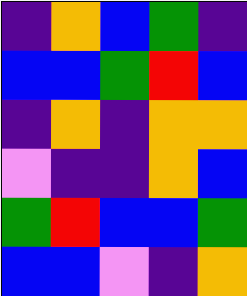[["indigo", "orange", "blue", "green", "indigo"], ["blue", "blue", "green", "red", "blue"], ["indigo", "orange", "indigo", "orange", "orange"], ["violet", "indigo", "indigo", "orange", "blue"], ["green", "red", "blue", "blue", "green"], ["blue", "blue", "violet", "indigo", "orange"]]